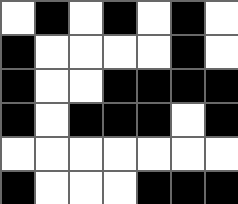[["white", "black", "white", "black", "white", "black", "white"], ["black", "white", "white", "white", "white", "black", "white"], ["black", "white", "white", "black", "black", "black", "black"], ["black", "white", "black", "black", "black", "white", "black"], ["white", "white", "white", "white", "white", "white", "white"], ["black", "white", "white", "white", "black", "black", "black"]]